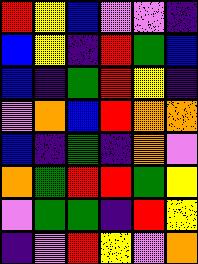[["red", "yellow", "blue", "violet", "violet", "indigo"], ["blue", "yellow", "indigo", "red", "green", "blue"], ["blue", "indigo", "green", "red", "yellow", "indigo"], ["violet", "orange", "blue", "red", "orange", "orange"], ["blue", "indigo", "green", "indigo", "orange", "violet"], ["orange", "green", "red", "red", "green", "yellow"], ["violet", "green", "green", "indigo", "red", "yellow"], ["indigo", "violet", "red", "yellow", "violet", "orange"]]